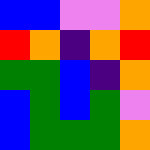[["blue", "blue", "violet", "violet", "orange"], ["red", "orange", "indigo", "orange", "red"], ["green", "green", "blue", "indigo", "orange"], ["blue", "green", "blue", "green", "violet"], ["blue", "green", "green", "green", "orange"]]